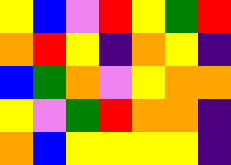[["yellow", "blue", "violet", "red", "yellow", "green", "red"], ["orange", "red", "yellow", "indigo", "orange", "yellow", "indigo"], ["blue", "green", "orange", "violet", "yellow", "orange", "orange"], ["yellow", "violet", "green", "red", "orange", "orange", "indigo"], ["orange", "blue", "yellow", "yellow", "yellow", "yellow", "indigo"]]